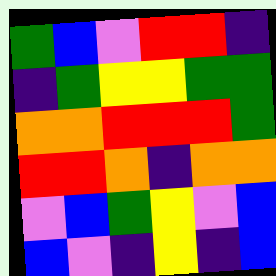[["green", "blue", "violet", "red", "red", "indigo"], ["indigo", "green", "yellow", "yellow", "green", "green"], ["orange", "orange", "red", "red", "red", "green"], ["red", "red", "orange", "indigo", "orange", "orange"], ["violet", "blue", "green", "yellow", "violet", "blue"], ["blue", "violet", "indigo", "yellow", "indigo", "blue"]]